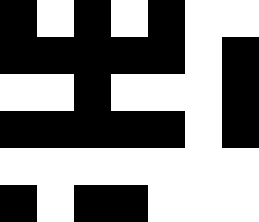[["black", "white", "black", "white", "black", "white", "white"], ["black", "black", "black", "black", "black", "white", "black"], ["white", "white", "black", "white", "white", "white", "black"], ["black", "black", "black", "black", "black", "white", "black"], ["white", "white", "white", "white", "white", "white", "white"], ["black", "white", "black", "black", "white", "white", "white"]]